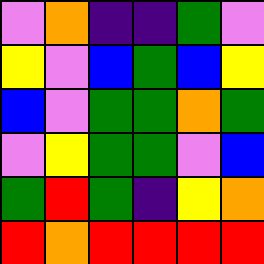[["violet", "orange", "indigo", "indigo", "green", "violet"], ["yellow", "violet", "blue", "green", "blue", "yellow"], ["blue", "violet", "green", "green", "orange", "green"], ["violet", "yellow", "green", "green", "violet", "blue"], ["green", "red", "green", "indigo", "yellow", "orange"], ["red", "orange", "red", "red", "red", "red"]]